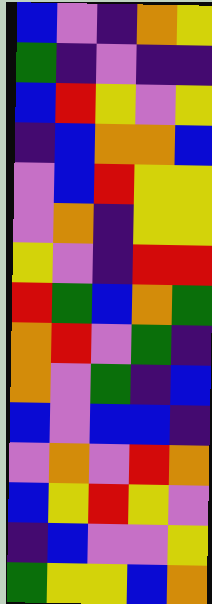[["blue", "violet", "indigo", "orange", "yellow"], ["green", "indigo", "violet", "indigo", "indigo"], ["blue", "red", "yellow", "violet", "yellow"], ["indigo", "blue", "orange", "orange", "blue"], ["violet", "blue", "red", "yellow", "yellow"], ["violet", "orange", "indigo", "yellow", "yellow"], ["yellow", "violet", "indigo", "red", "red"], ["red", "green", "blue", "orange", "green"], ["orange", "red", "violet", "green", "indigo"], ["orange", "violet", "green", "indigo", "blue"], ["blue", "violet", "blue", "blue", "indigo"], ["violet", "orange", "violet", "red", "orange"], ["blue", "yellow", "red", "yellow", "violet"], ["indigo", "blue", "violet", "violet", "yellow"], ["green", "yellow", "yellow", "blue", "orange"]]